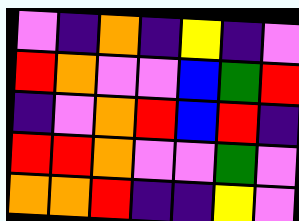[["violet", "indigo", "orange", "indigo", "yellow", "indigo", "violet"], ["red", "orange", "violet", "violet", "blue", "green", "red"], ["indigo", "violet", "orange", "red", "blue", "red", "indigo"], ["red", "red", "orange", "violet", "violet", "green", "violet"], ["orange", "orange", "red", "indigo", "indigo", "yellow", "violet"]]